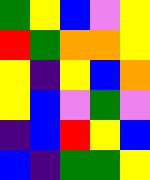[["green", "yellow", "blue", "violet", "yellow"], ["red", "green", "orange", "orange", "yellow"], ["yellow", "indigo", "yellow", "blue", "orange"], ["yellow", "blue", "violet", "green", "violet"], ["indigo", "blue", "red", "yellow", "blue"], ["blue", "indigo", "green", "green", "yellow"]]